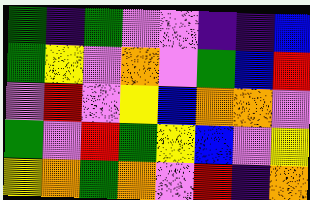[["green", "indigo", "green", "violet", "violet", "indigo", "indigo", "blue"], ["green", "yellow", "violet", "orange", "violet", "green", "blue", "red"], ["violet", "red", "violet", "yellow", "blue", "orange", "orange", "violet"], ["green", "violet", "red", "green", "yellow", "blue", "violet", "yellow"], ["yellow", "orange", "green", "orange", "violet", "red", "indigo", "orange"]]